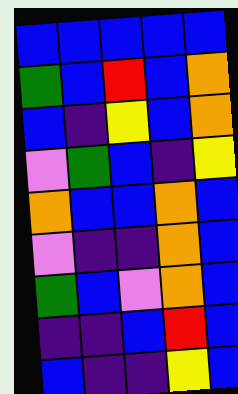[["blue", "blue", "blue", "blue", "blue"], ["green", "blue", "red", "blue", "orange"], ["blue", "indigo", "yellow", "blue", "orange"], ["violet", "green", "blue", "indigo", "yellow"], ["orange", "blue", "blue", "orange", "blue"], ["violet", "indigo", "indigo", "orange", "blue"], ["green", "blue", "violet", "orange", "blue"], ["indigo", "indigo", "blue", "red", "blue"], ["blue", "indigo", "indigo", "yellow", "blue"]]